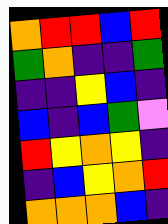[["orange", "red", "red", "blue", "red"], ["green", "orange", "indigo", "indigo", "green"], ["indigo", "indigo", "yellow", "blue", "indigo"], ["blue", "indigo", "blue", "green", "violet"], ["red", "yellow", "orange", "yellow", "indigo"], ["indigo", "blue", "yellow", "orange", "red"], ["orange", "orange", "orange", "blue", "indigo"]]